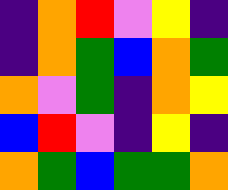[["indigo", "orange", "red", "violet", "yellow", "indigo"], ["indigo", "orange", "green", "blue", "orange", "green"], ["orange", "violet", "green", "indigo", "orange", "yellow"], ["blue", "red", "violet", "indigo", "yellow", "indigo"], ["orange", "green", "blue", "green", "green", "orange"]]